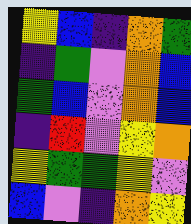[["yellow", "blue", "indigo", "orange", "green"], ["indigo", "green", "violet", "orange", "blue"], ["green", "blue", "violet", "orange", "blue"], ["indigo", "red", "violet", "yellow", "orange"], ["yellow", "green", "green", "yellow", "violet"], ["blue", "violet", "indigo", "orange", "yellow"]]